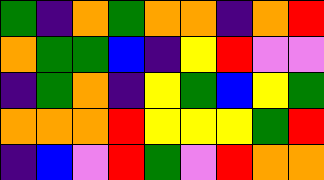[["green", "indigo", "orange", "green", "orange", "orange", "indigo", "orange", "red"], ["orange", "green", "green", "blue", "indigo", "yellow", "red", "violet", "violet"], ["indigo", "green", "orange", "indigo", "yellow", "green", "blue", "yellow", "green"], ["orange", "orange", "orange", "red", "yellow", "yellow", "yellow", "green", "red"], ["indigo", "blue", "violet", "red", "green", "violet", "red", "orange", "orange"]]